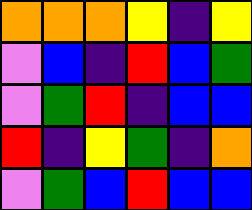[["orange", "orange", "orange", "yellow", "indigo", "yellow"], ["violet", "blue", "indigo", "red", "blue", "green"], ["violet", "green", "red", "indigo", "blue", "blue"], ["red", "indigo", "yellow", "green", "indigo", "orange"], ["violet", "green", "blue", "red", "blue", "blue"]]